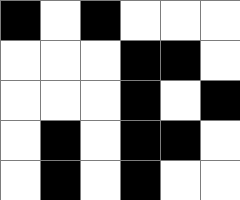[["black", "white", "black", "white", "white", "white"], ["white", "white", "white", "black", "black", "white"], ["white", "white", "white", "black", "white", "black"], ["white", "black", "white", "black", "black", "white"], ["white", "black", "white", "black", "white", "white"]]